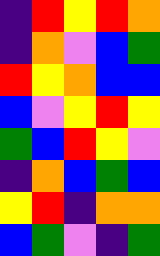[["indigo", "red", "yellow", "red", "orange"], ["indigo", "orange", "violet", "blue", "green"], ["red", "yellow", "orange", "blue", "blue"], ["blue", "violet", "yellow", "red", "yellow"], ["green", "blue", "red", "yellow", "violet"], ["indigo", "orange", "blue", "green", "blue"], ["yellow", "red", "indigo", "orange", "orange"], ["blue", "green", "violet", "indigo", "green"]]